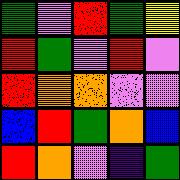[["green", "violet", "red", "green", "yellow"], ["red", "green", "violet", "red", "violet"], ["red", "orange", "orange", "violet", "violet"], ["blue", "red", "green", "orange", "blue"], ["red", "orange", "violet", "indigo", "green"]]